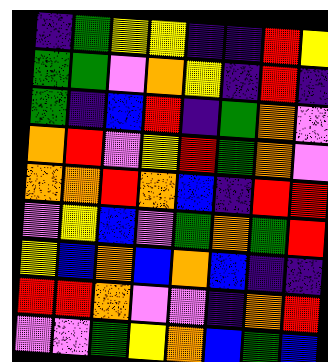[["indigo", "green", "yellow", "yellow", "indigo", "indigo", "red", "yellow"], ["green", "green", "violet", "orange", "yellow", "indigo", "red", "indigo"], ["green", "indigo", "blue", "red", "indigo", "green", "orange", "violet"], ["orange", "red", "violet", "yellow", "red", "green", "orange", "violet"], ["orange", "orange", "red", "orange", "blue", "indigo", "red", "red"], ["violet", "yellow", "blue", "violet", "green", "orange", "green", "red"], ["yellow", "blue", "orange", "blue", "orange", "blue", "indigo", "indigo"], ["red", "red", "orange", "violet", "violet", "indigo", "orange", "red"], ["violet", "violet", "green", "yellow", "orange", "blue", "green", "blue"]]